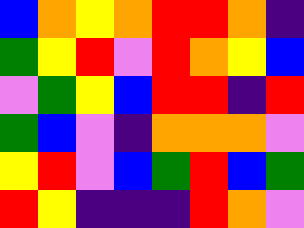[["blue", "orange", "yellow", "orange", "red", "red", "orange", "indigo"], ["green", "yellow", "red", "violet", "red", "orange", "yellow", "blue"], ["violet", "green", "yellow", "blue", "red", "red", "indigo", "red"], ["green", "blue", "violet", "indigo", "orange", "orange", "orange", "violet"], ["yellow", "red", "violet", "blue", "green", "red", "blue", "green"], ["red", "yellow", "indigo", "indigo", "indigo", "red", "orange", "violet"]]